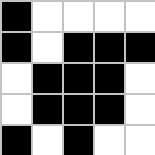[["black", "white", "white", "white", "white"], ["black", "white", "black", "black", "black"], ["white", "black", "black", "black", "white"], ["white", "black", "black", "black", "white"], ["black", "white", "black", "white", "white"]]